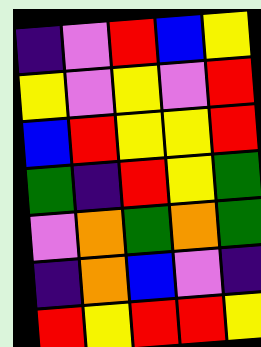[["indigo", "violet", "red", "blue", "yellow"], ["yellow", "violet", "yellow", "violet", "red"], ["blue", "red", "yellow", "yellow", "red"], ["green", "indigo", "red", "yellow", "green"], ["violet", "orange", "green", "orange", "green"], ["indigo", "orange", "blue", "violet", "indigo"], ["red", "yellow", "red", "red", "yellow"]]